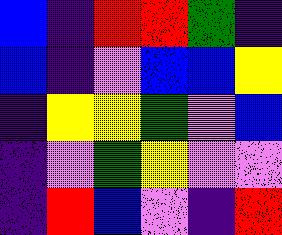[["blue", "indigo", "red", "red", "green", "indigo"], ["blue", "indigo", "violet", "blue", "blue", "yellow"], ["indigo", "yellow", "yellow", "green", "violet", "blue"], ["indigo", "violet", "green", "yellow", "violet", "violet"], ["indigo", "red", "blue", "violet", "indigo", "red"]]